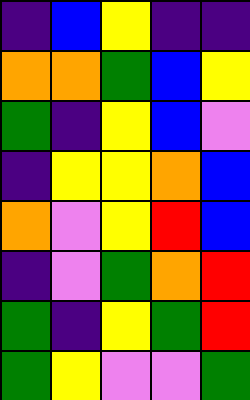[["indigo", "blue", "yellow", "indigo", "indigo"], ["orange", "orange", "green", "blue", "yellow"], ["green", "indigo", "yellow", "blue", "violet"], ["indigo", "yellow", "yellow", "orange", "blue"], ["orange", "violet", "yellow", "red", "blue"], ["indigo", "violet", "green", "orange", "red"], ["green", "indigo", "yellow", "green", "red"], ["green", "yellow", "violet", "violet", "green"]]